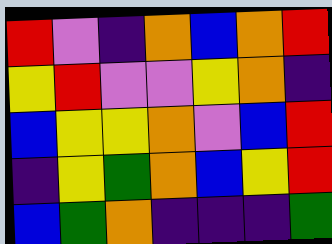[["red", "violet", "indigo", "orange", "blue", "orange", "red"], ["yellow", "red", "violet", "violet", "yellow", "orange", "indigo"], ["blue", "yellow", "yellow", "orange", "violet", "blue", "red"], ["indigo", "yellow", "green", "orange", "blue", "yellow", "red"], ["blue", "green", "orange", "indigo", "indigo", "indigo", "green"]]